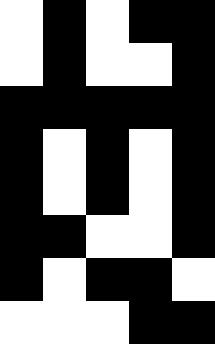[["white", "black", "white", "black", "black"], ["white", "black", "white", "white", "black"], ["black", "black", "black", "black", "black"], ["black", "white", "black", "white", "black"], ["black", "white", "black", "white", "black"], ["black", "black", "white", "white", "black"], ["black", "white", "black", "black", "white"], ["white", "white", "white", "black", "black"]]